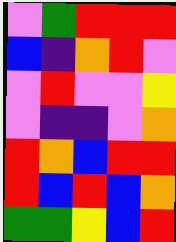[["violet", "green", "red", "red", "red"], ["blue", "indigo", "orange", "red", "violet"], ["violet", "red", "violet", "violet", "yellow"], ["violet", "indigo", "indigo", "violet", "orange"], ["red", "orange", "blue", "red", "red"], ["red", "blue", "red", "blue", "orange"], ["green", "green", "yellow", "blue", "red"]]